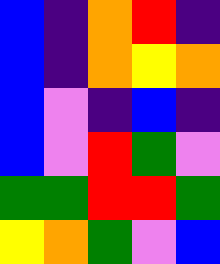[["blue", "indigo", "orange", "red", "indigo"], ["blue", "indigo", "orange", "yellow", "orange"], ["blue", "violet", "indigo", "blue", "indigo"], ["blue", "violet", "red", "green", "violet"], ["green", "green", "red", "red", "green"], ["yellow", "orange", "green", "violet", "blue"]]